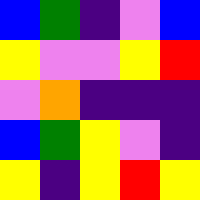[["blue", "green", "indigo", "violet", "blue"], ["yellow", "violet", "violet", "yellow", "red"], ["violet", "orange", "indigo", "indigo", "indigo"], ["blue", "green", "yellow", "violet", "indigo"], ["yellow", "indigo", "yellow", "red", "yellow"]]